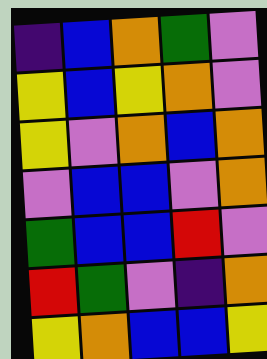[["indigo", "blue", "orange", "green", "violet"], ["yellow", "blue", "yellow", "orange", "violet"], ["yellow", "violet", "orange", "blue", "orange"], ["violet", "blue", "blue", "violet", "orange"], ["green", "blue", "blue", "red", "violet"], ["red", "green", "violet", "indigo", "orange"], ["yellow", "orange", "blue", "blue", "yellow"]]